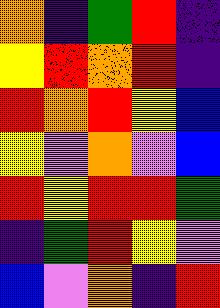[["orange", "indigo", "green", "red", "indigo"], ["yellow", "red", "orange", "red", "indigo"], ["red", "orange", "red", "yellow", "blue"], ["yellow", "violet", "orange", "violet", "blue"], ["red", "yellow", "red", "red", "green"], ["indigo", "green", "red", "yellow", "violet"], ["blue", "violet", "orange", "indigo", "red"]]